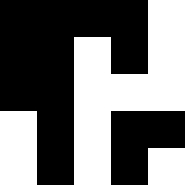[["black", "black", "black", "black", "white"], ["black", "black", "white", "black", "white"], ["black", "black", "white", "white", "white"], ["white", "black", "white", "black", "black"], ["white", "black", "white", "black", "white"]]